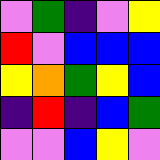[["violet", "green", "indigo", "violet", "yellow"], ["red", "violet", "blue", "blue", "blue"], ["yellow", "orange", "green", "yellow", "blue"], ["indigo", "red", "indigo", "blue", "green"], ["violet", "violet", "blue", "yellow", "violet"]]